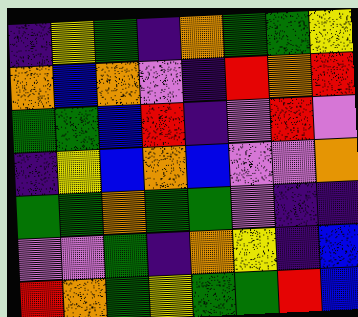[["indigo", "yellow", "green", "indigo", "orange", "green", "green", "yellow"], ["orange", "blue", "orange", "violet", "indigo", "red", "orange", "red"], ["green", "green", "blue", "red", "indigo", "violet", "red", "violet"], ["indigo", "yellow", "blue", "orange", "blue", "violet", "violet", "orange"], ["green", "green", "orange", "green", "green", "violet", "indigo", "indigo"], ["violet", "violet", "green", "indigo", "orange", "yellow", "indigo", "blue"], ["red", "orange", "green", "yellow", "green", "green", "red", "blue"]]